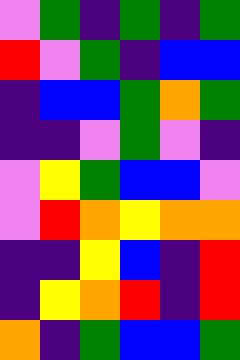[["violet", "green", "indigo", "green", "indigo", "green"], ["red", "violet", "green", "indigo", "blue", "blue"], ["indigo", "blue", "blue", "green", "orange", "green"], ["indigo", "indigo", "violet", "green", "violet", "indigo"], ["violet", "yellow", "green", "blue", "blue", "violet"], ["violet", "red", "orange", "yellow", "orange", "orange"], ["indigo", "indigo", "yellow", "blue", "indigo", "red"], ["indigo", "yellow", "orange", "red", "indigo", "red"], ["orange", "indigo", "green", "blue", "blue", "green"]]